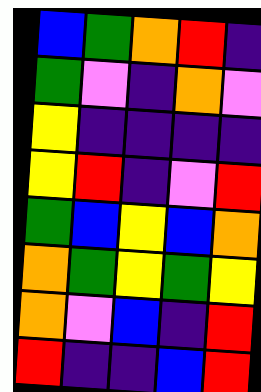[["blue", "green", "orange", "red", "indigo"], ["green", "violet", "indigo", "orange", "violet"], ["yellow", "indigo", "indigo", "indigo", "indigo"], ["yellow", "red", "indigo", "violet", "red"], ["green", "blue", "yellow", "blue", "orange"], ["orange", "green", "yellow", "green", "yellow"], ["orange", "violet", "blue", "indigo", "red"], ["red", "indigo", "indigo", "blue", "red"]]